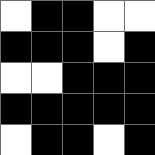[["white", "black", "black", "white", "white"], ["black", "black", "black", "white", "black"], ["white", "white", "black", "black", "black"], ["black", "black", "black", "black", "black"], ["white", "black", "black", "white", "black"]]